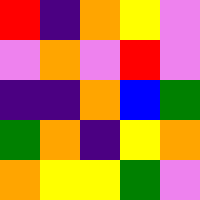[["red", "indigo", "orange", "yellow", "violet"], ["violet", "orange", "violet", "red", "violet"], ["indigo", "indigo", "orange", "blue", "green"], ["green", "orange", "indigo", "yellow", "orange"], ["orange", "yellow", "yellow", "green", "violet"]]